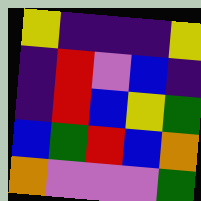[["yellow", "indigo", "indigo", "indigo", "yellow"], ["indigo", "red", "violet", "blue", "indigo"], ["indigo", "red", "blue", "yellow", "green"], ["blue", "green", "red", "blue", "orange"], ["orange", "violet", "violet", "violet", "green"]]